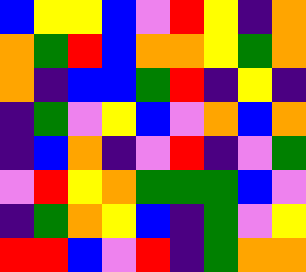[["blue", "yellow", "yellow", "blue", "violet", "red", "yellow", "indigo", "orange"], ["orange", "green", "red", "blue", "orange", "orange", "yellow", "green", "orange"], ["orange", "indigo", "blue", "blue", "green", "red", "indigo", "yellow", "indigo"], ["indigo", "green", "violet", "yellow", "blue", "violet", "orange", "blue", "orange"], ["indigo", "blue", "orange", "indigo", "violet", "red", "indigo", "violet", "green"], ["violet", "red", "yellow", "orange", "green", "green", "green", "blue", "violet"], ["indigo", "green", "orange", "yellow", "blue", "indigo", "green", "violet", "yellow"], ["red", "red", "blue", "violet", "red", "indigo", "green", "orange", "orange"]]